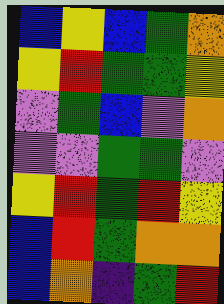[["blue", "yellow", "blue", "green", "orange"], ["yellow", "red", "green", "green", "yellow"], ["violet", "green", "blue", "violet", "orange"], ["violet", "violet", "green", "green", "violet"], ["yellow", "red", "green", "red", "yellow"], ["blue", "red", "green", "orange", "orange"], ["blue", "orange", "indigo", "green", "red"]]